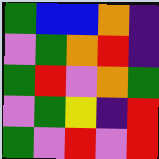[["green", "blue", "blue", "orange", "indigo"], ["violet", "green", "orange", "red", "indigo"], ["green", "red", "violet", "orange", "green"], ["violet", "green", "yellow", "indigo", "red"], ["green", "violet", "red", "violet", "red"]]